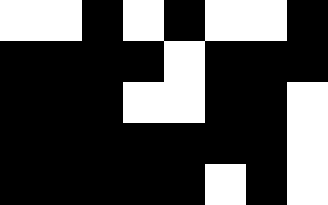[["white", "white", "black", "white", "black", "white", "white", "black"], ["black", "black", "black", "black", "white", "black", "black", "black"], ["black", "black", "black", "white", "white", "black", "black", "white"], ["black", "black", "black", "black", "black", "black", "black", "white"], ["black", "black", "black", "black", "black", "white", "black", "white"]]